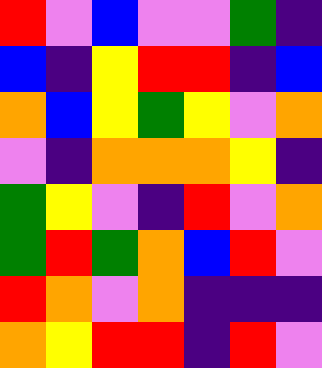[["red", "violet", "blue", "violet", "violet", "green", "indigo"], ["blue", "indigo", "yellow", "red", "red", "indigo", "blue"], ["orange", "blue", "yellow", "green", "yellow", "violet", "orange"], ["violet", "indigo", "orange", "orange", "orange", "yellow", "indigo"], ["green", "yellow", "violet", "indigo", "red", "violet", "orange"], ["green", "red", "green", "orange", "blue", "red", "violet"], ["red", "orange", "violet", "orange", "indigo", "indigo", "indigo"], ["orange", "yellow", "red", "red", "indigo", "red", "violet"]]